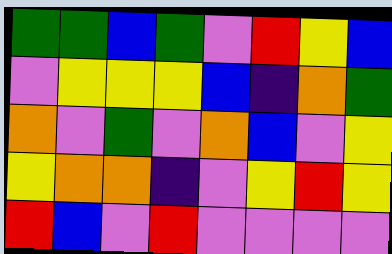[["green", "green", "blue", "green", "violet", "red", "yellow", "blue"], ["violet", "yellow", "yellow", "yellow", "blue", "indigo", "orange", "green"], ["orange", "violet", "green", "violet", "orange", "blue", "violet", "yellow"], ["yellow", "orange", "orange", "indigo", "violet", "yellow", "red", "yellow"], ["red", "blue", "violet", "red", "violet", "violet", "violet", "violet"]]